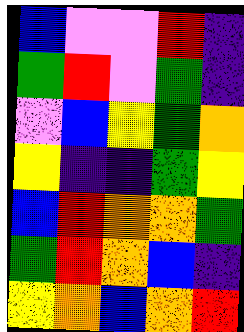[["blue", "violet", "violet", "red", "indigo"], ["green", "red", "violet", "green", "indigo"], ["violet", "blue", "yellow", "green", "orange"], ["yellow", "indigo", "indigo", "green", "yellow"], ["blue", "red", "orange", "orange", "green"], ["green", "red", "orange", "blue", "indigo"], ["yellow", "orange", "blue", "orange", "red"]]